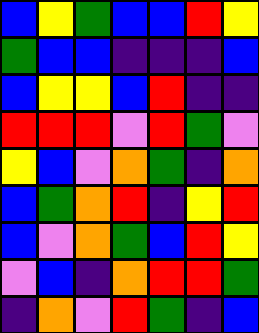[["blue", "yellow", "green", "blue", "blue", "red", "yellow"], ["green", "blue", "blue", "indigo", "indigo", "indigo", "blue"], ["blue", "yellow", "yellow", "blue", "red", "indigo", "indigo"], ["red", "red", "red", "violet", "red", "green", "violet"], ["yellow", "blue", "violet", "orange", "green", "indigo", "orange"], ["blue", "green", "orange", "red", "indigo", "yellow", "red"], ["blue", "violet", "orange", "green", "blue", "red", "yellow"], ["violet", "blue", "indigo", "orange", "red", "red", "green"], ["indigo", "orange", "violet", "red", "green", "indigo", "blue"]]